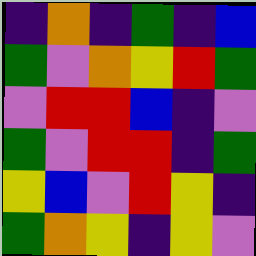[["indigo", "orange", "indigo", "green", "indigo", "blue"], ["green", "violet", "orange", "yellow", "red", "green"], ["violet", "red", "red", "blue", "indigo", "violet"], ["green", "violet", "red", "red", "indigo", "green"], ["yellow", "blue", "violet", "red", "yellow", "indigo"], ["green", "orange", "yellow", "indigo", "yellow", "violet"]]